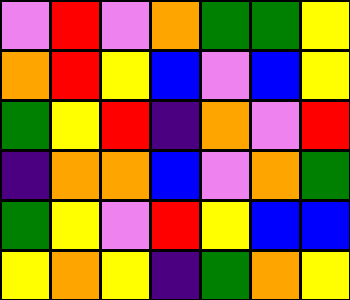[["violet", "red", "violet", "orange", "green", "green", "yellow"], ["orange", "red", "yellow", "blue", "violet", "blue", "yellow"], ["green", "yellow", "red", "indigo", "orange", "violet", "red"], ["indigo", "orange", "orange", "blue", "violet", "orange", "green"], ["green", "yellow", "violet", "red", "yellow", "blue", "blue"], ["yellow", "orange", "yellow", "indigo", "green", "orange", "yellow"]]